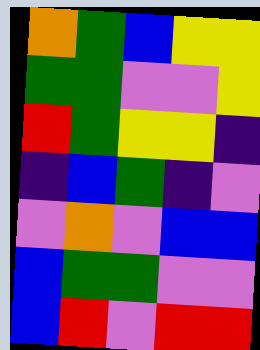[["orange", "green", "blue", "yellow", "yellow"], ["green", "green", "violet", "violet", "yellow"], ["red", "green", "yellow", "yellow", "indigo"], ["indigo", "blue", "green", "indigo", "violet"], ["violet", "orange", "violet", "blue", "blue"], ["blue", "green", "green", "violet", "violet"], ["blue", "red", "violet", "red", "red"]]